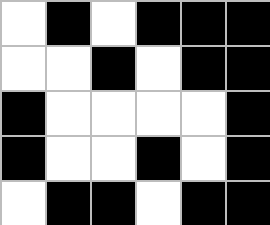[["white", "black", "white", "black", "black", "black"], ["white", "white", "black", "white", "black", "black"], ["black", "white", "white", "white", "white", "black"], ["black", "white", "white", "black", "white", "black"], ["white", "black", "black", "white", "black", "black"]]